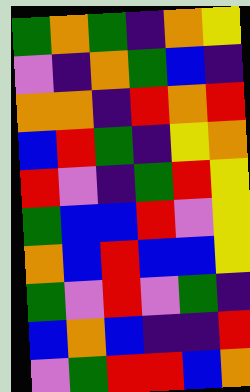[["green", "orange", "green", "indigo", "orange", "yellow"], ["violet", "indigo", "orange", "green", "blue", "indigo"], ["orange", "orange", "indigo", "red", "orange", "red"], ["blue", "red", "green", "indigo", "yellow", "orange"], ["red", "violet", "indigo", "green", "red", "yellow"], ["green", "blue", "blue", "red", "violet", "yellow"], ["orange", "blue", "red", "blue", "blue", "yellow"], ["green", "violet", "red", "violet", "green", "indigo"], ["blue", "orange", "blue", "indigo", "indigo", "red"], ["violet", "green", "red", "red", "blue", "orange"]]